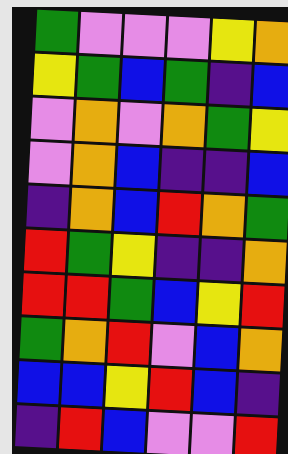[["green", "violet", "violet", "violet", "yellow", "orange"], ["yellow", "green", "blue", "green", "indigo", "blue"], ["violet", "orange", "violet", "orange", "green", "yellow"], ["violet", "orange", "blue", "indigo", "indigo", "blue"], ["indigo", "orange", "blue", "red", "orange", "green"], ["red", "green", "yellow", "indigo", "indigo", "orange"], ["red", "red", "green", "blue", "yellow", "red"], ["green", "orange", "red", "violet", "blue", "orange"], ["blue", "blue", "yellow", "red", "blue", "indigo"], ["indigo", "red", "blue", "violet", "violet", "red"]]